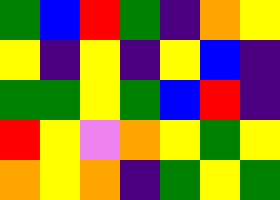[["green", "blue", "red", "green", "indigo", "orange", "yellow"], ["yellow", "indigo", "yellow", "indigo", "yellow", "blue", "indigo"], ["green", "green", "yellow", "green", "blue", "red", "indigo"], ["red", "yellow", "violet", "orange", "yellow", "green", "yellow"], ["orange", "yellow", "orange", "indigo", "green", "yellow", "green"]]